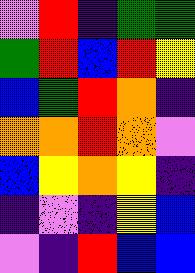[["violet", "red", "indigo", "green", "green"], ["green", "red", "blue", "red", "yellow"], ["blue", "green", "red", "orange", "indigo"], ["orange", "orange", "red", "orange", "violet"], ["blue", "yellow", "orange", "yellow", "indigo"], ["indigo", "violet", "indigo", "yellow", "blue"], ["violet", "indigo", "red", "blue", "blue"]]